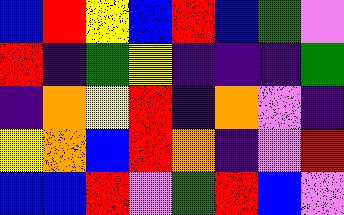[["blue", "red", "yellow", "blue", "red", "blue", "green", "violet"], ["red", "indigo", "green", "yellow", "indigo", "indigo", "indigo", "green"], ["indigo", "orange", "yellow", "red", "indigo", "orange", "violet", "indigo"], ["yellow", "orange", "blue", "red", "orange", "indigo", "violet", "red"], ["blue", "blue", "red", "violet", "green", "red", "blue", "violet"]]